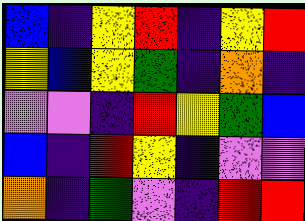[["blue", "indigo", "yellow", "red", "indigo", "yellow", "red"], ["yellow", "blue", "yellow", "green", "indigo", "orange", "indigo"], ["violet", "violet", "indigo", "red", "yellow", "green", "blue"], ["blue", "indigo", "red", "yellow", "indigo", "violet", "violet"], ["orange", "indigo", "green", "violet", "indigo", "red", "red"]]